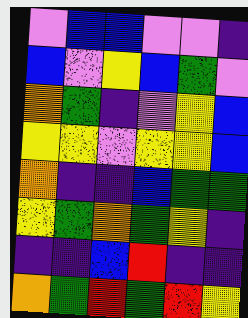[["violet", "blue", "blue", "violet", "violet", "indigo"], ["blue", "violet", "yellow", "blue", "green", "violet"], ["orange", "green", "indigo", "violet", "yellow", "blue"], ["yellow", "yellow", "violet", "yellow", "yellow", "blue"], ["orange", "indigo", "indigo", "blue", "green", "green"], ["yellow", "green", "orange", "green", "yellow", "indigo"], ["indigo", "indigo", "blue", "red", "indigo", "indigo"], ["orange", "green", "red", "green", "red", "yellow"]]